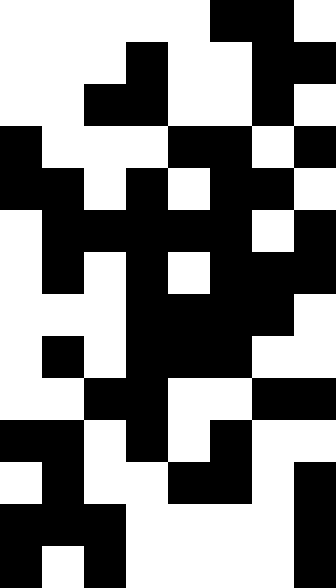[["white", "white", "white", "white", "white", "black", "black", "white"], ["white", "white", "white", "black", "white", "white", "black", "black"], ["white", "white", "black", "black", "white", "white", "black", "white"], ["black", "white", "white", "white", "black", "black", "white", "black"], ["black", "black", "white", "black", "white", "black", "black", "white"], ["white", "black", "black", "black", "black", "black", "white", "black"], ["white", "black", "white", "black", "white", "black", "black", "black"], ["white", "white", "white", "black", "black", "black", "black", "white"], ["white", "black", "white", "black", "black", "black", "white", "white"], ["white", "white", "black", "black", "white", "white", "black", "black"], ["black", "black", "white", "black", "white", "black", "white", "white"], ["white", "black", "white", "white", "black", "black", "white", "black"], ["black", "black", "black", "white", "white", "white", "white", "black"], ["black", "white", "black", "white", "white", "white", "white", "black"]]